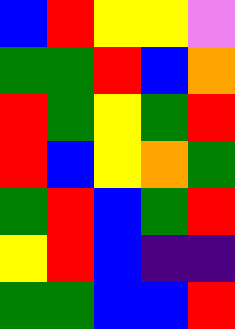[["blue", "red", "yellow", "yellow", "violet"], ["green", "green", "red", "blue", "orange"], ["red", "green", "yellow", "green", "red"], ["red", "blue", "yellow", "orange", "green"], ["green", "red", "blue", "green", "red"], ["yellow", "red", "blue", "indigo", "indigo"], ["green", "green", "blue", "blue", "red"]]